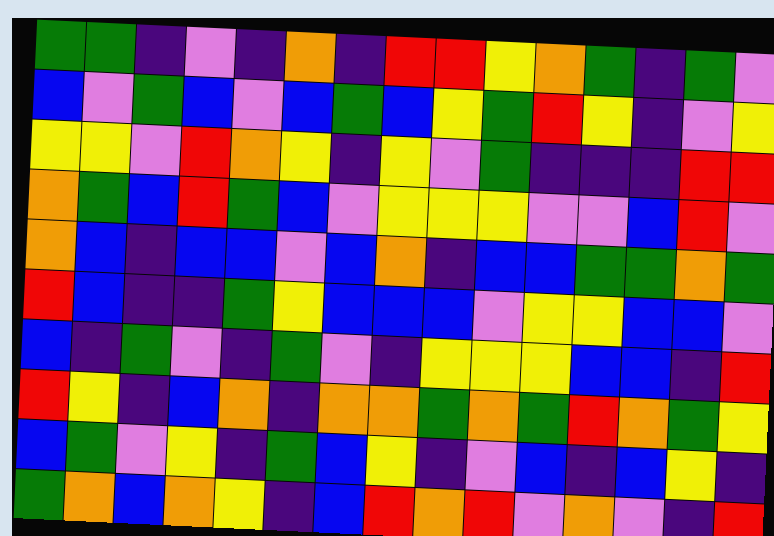[["green", "green", "indigo", "violet", "indigo", "orange", "indigo", "red", "red", "yellow", "orange", "green", "indigo", "green", "violet"], ["blue", "violet", "green", "blue", "violet", "blue", "green", "blue", "yellow", "green", "red", "yellow", "indigo", "violet", "yellow"], ["yellow", "yellow", "violet", "red", "orange", "yellow", "indigo", "yellow", "violet", "green", "indigo", "indigo", "indigo", "red", "red"], ["orange", "green", "blue", "red", "green", "blue", "violet", "yellow", "yellow", "yellow", "violet", "violet", "blue", "red", "violet"], ["orange", "blue", "indigo", "blue", "blue", "violet", "blue", "orange", "indigo", "blue", "blue", "green", "green", "orange", "green"], ["red", "blue", "indigo", "indigo", "green", "yellow", "blue", "blue", "blue", "violet", "yellow", "yellow", "blue", "blue", "violet"], ["blue", "indigo", "green", "violet", "indigo", "green", "violet", "indigo", "yellow", "yellow", "yellow", "blue", "blue", "indigo", "red"], ["red", "yellow", "indigo", "blue", "orange", "indigo", "orange", "orange", "green", "orange", "green", "red", "orange", "green", "yellow"], ["blue", "green", "violet", "yellow", "indigo", "green", "blue", "yellow", "indigo", "violet", "blue", "indigo", "blue", "yellow", "indigo"], ["green", "orange", "blue", "orange", "yellow", "indigo", "blue", "red", "orange", "red", "violet", "orange", "violet", "indigo", "red"]]